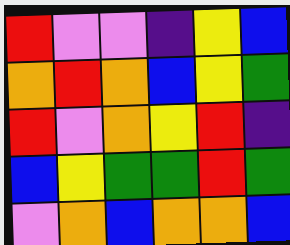[["red", "violet", "violet", "indigo", "yellow", "blue"], ["orange", "red", "orange", "blue", "yellow", "green"], ["red", "violet", "orange", "yellow", "red", "indigo"], ["blue", "yellow", "green", "green", "red", "green"], ["violet", "orange", "blue", "orange", "orange", "blue"]]